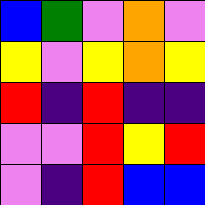[["blue", "green", "violet", "orange", "violet"], ["yellow", "violet", "yellow", "orange", "yellow"], ["red", "indigo", "red", "indigo", "indigo"], ["violet", "violet", "red", "yellow", "red"], ["violet", "indigo", "red", "blue", "blue"]]